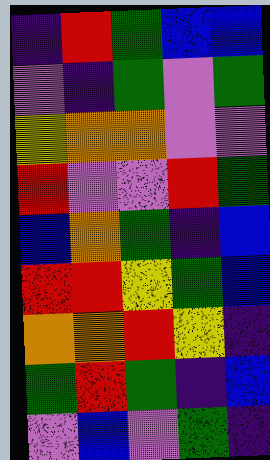[["indigo", "red", "green", "blue", "blue"], ["violet", "indigo", "green", "violet", "green"], ["yellow", "orange", "orange", "violet", "violet"], ["red", "violet", "violet", "red", "green"], ["blue", "orange", "green", "indigo", "blue"], ["red", "red", "yellow", "green", "blue"], ["orange", "orange", "red", "yellow", "indigo"], ["green", "red", "green", "indigo", "blue"], ["violet", "blue", "violet", "green", "indigo"]]